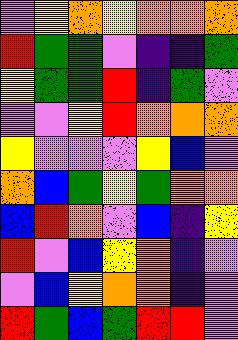[["violet", "yellow", "orange", "yellow", "orange", "orange", "orange"], ["red", "green", "green", "violet", "indigo", "indigo", "green"], ["yellow", "green", "green", "red", "indigo", "green", "violet"], ["violet", "violet", "yellow", "red", "orange", "orange", "orange"], ["yellow", "violet", "violet", "violet", "yellow", "blue", "violet"], ["orange", "blue", "green", "yellow", "green", "orange", "orange"], ["blue", "red", "orange", "violet", "blue", "indigo", "yellow"], ["red", "violet", "blue", "yellow", "orange", "indigo", "violet"], ["violet", "blue", "yellow", "orange", "orange", "indigo", "violet"], ["red", "green", "blue", "green", "red", "red", "violet"]]